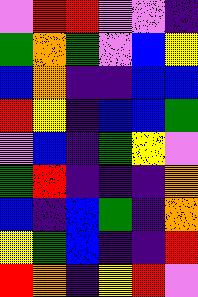[["violet", "red", "red", "violet", "violet", "indigo"], ["green", "orange", "green", "violet", "blue", "yellow"], ["blue", "orange", "indigo", "indigo", "blue", "blue"], ["red", "yellow", "indigo", "blue", "blue", "green"], ["violet", "blue", "indigo", "green", "yellow", "violet"], ["green", "red", "indigo", "indigo", "indigo", "orange"], ["blue", "indigo", "blue", "green", "indigo", "orange"], ["yellow", "green", "blue", "indigo", "indigo", "red"], ["red", "orange", "indigo", "yellow", "red", "violet"]]